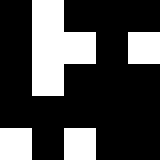[["black", "white", "black", "black", "black"], ["black", "white", "white", "black", "white"], ["black", "white", "black", "black", "black"], ["black", "black", "black", "black", "black"], ["white", "black", "white", "black", "black"]]